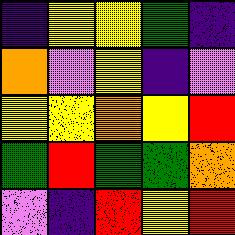[["indigo", "yellow", "yellow", "green", "indigo"], ["orange", "violet", "yellow", "indigo", "violet"], ["yellow", "yellow", "orange", "yellow", "red"], ["green", "red", "green", "green", "orange"], ["violet", "indigo", "red", "yellow", "red"]]